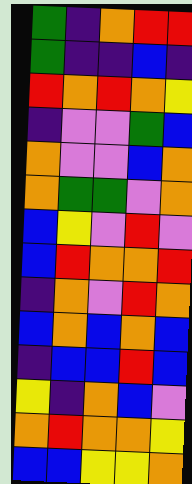[["green", "indigo", "orange", "red", "red"], ["green", "indigo", "indigo", "blue", "indigo"], ["red", "orange", "red", "orange", "yellow"], ["indigo", "violet", "violet", "green", "blue"], ["orange", "violet", "violet", "blue", "orange"], ["orange", "green", "green", "violet", "orange"], ["blue", "yellow", "violet", "red", "violet"], ["blue", "red", "orange", "orange", "red"], ["indigo", "orange", "violet", "red", "orange"], ["blue", "orange", "blue", "orange", "blue"], ["indigo", "blue", "blue", "red", "blue"], ["yellow", "indigo", "orange", "blue", "violet"], ["orange", "red", "orange", "orange", "yellow"], ["blue", "blue", "yellow", "yellow", "orange"]]